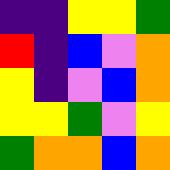[["indigo", "indigo", "yellow", "yellow", "green"], ["red", "indigo", "blue", "violet", "orange"], ["yellow", "indigo", "violet", "blue", "orange"], ["yellow", "yellow", "green", "violet", "yellow"], ["green", "orange", "orange", "blue", "orange"]]